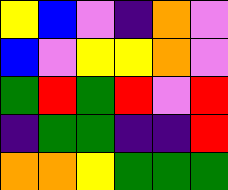[["yellow", "blue", "violet", "indigo", "orange", "violet"], ["blue", "violet", "yellow", "yellow", "orange", "violet"], ["green", "red", "green", "red", "violet", "red"], ["indigo", "green", "green", "indigo", "indigo", "red"], ["orange", "orange", "yellow", "green", "green", "green"]]